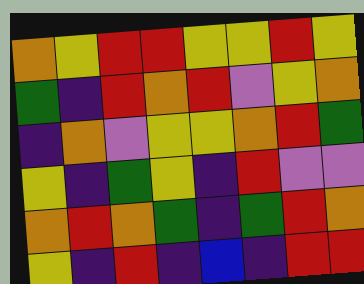[["orange", "yellow", "red", "red", "yellow", "yellow", "red", "yellow"], ["green", "indigo", "red", "orange", "red", "violet", "yellow", "orange"], ["indigo", "orange", "violet", "yellow", "yellow", "orange", "red", "green"], ["yellow", "indigo", "green", "yellow", "indigo", "red", "violet", "violet"], ["orange", "red", "orange", "green", "indigo", "green", "red", "orange"], ["yellow", "indigo", "red", "indigo", "blue", "indigo", "red", "red"]]